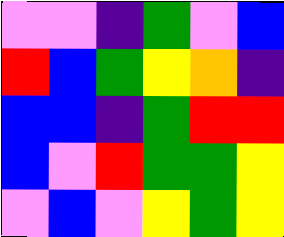[["violet", "violet", "indigo", "green", "violet", "blue"], ["red", "blue", "green", "yellow", "orange", "indigo"], ["blue", "blue", "indigo", "green", "red", "red"], ["blue", "violet", "red", "green", "green", "yellow"], ["violet", "blue", "violet", "yellow", "green", "yellow"]]